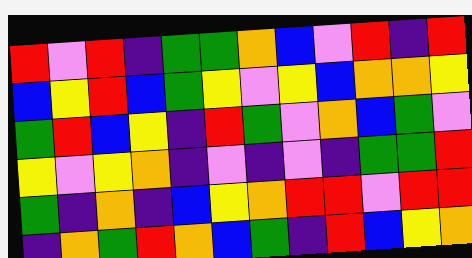[["red", "violet", "red", "indigo", "green", "green", "orange", "blue", "violet", "red", "indigo", "red"], ["blue", "yellow", "red", "blue", "green", "yellow", "violet", "yellow", "blue", "orange", "orange", "yellow"], ["green", "red", "blue", "yellow", "indigo", "red", "green", "violet", "orange", "blue", "green", "violet"], ["yellow", "violet", "yellow", "orange", "indigo", "violet", "indigo", "violet", "indigo", "green", "green", "red"], ["green", "indigo", "orange", "indigo", "blue", "yellow", "orange", "red", "red", "violet", "red", "red"], ["indigo", "orange", "green", "red", "orange", "blue", "green", "indigo", "red", "blue", "yellow", "orange"]]